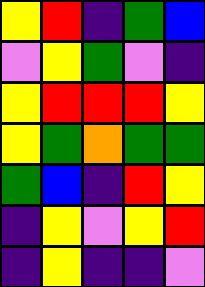[["yellow", "red", "indigo", "green", "blue"], ["violet", "yellow", "green", "violet", "indigo"], ["yellow", "red", "red", "red", "yellow"], ["yellow", "green", "orange", "green", "green"], ["green", "blue", "indigo", "red", "yellow"], ["indigo", "yellow", "violet", "yellow", "red"], ["indigo", "yellow", "indigo", "indigo", "violet"]]